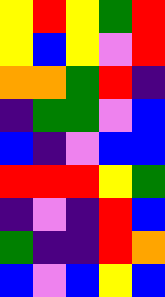[["yellow", "red", "yellow", "green", "red"], ["yellow", "blue", "yellow", "violet", "red"], ["orange", "orange", "green", "red", "indigo"], ["indigo", "green", "green", "violet", "blue"], ["blue", "indigo", "violet", "blue", "blue"], ["red", "red", "red", "yellow", "green"], ["indigo", "violet", "indigo", "red", "blue"], ["green", "indigo", "indigo", "red", "orange"], ["blue", "violet", "blue", "yellow", "blue"]]